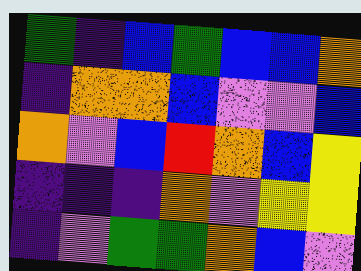[["green", "indigo", "blue", "green", "blue", "blue", "orange"], ["indigo", "orange", "orange", "blue", "violet", "violet", "blue"], ["orange", "violet", "blue", "red", "orange", "blue", "yellow"], ["indigo", "indigo", "indigo", "orange", "violet", "yellow", "yellow"], ["indigo", "violet", "green", "green", "orange", "blue", "violet"]]